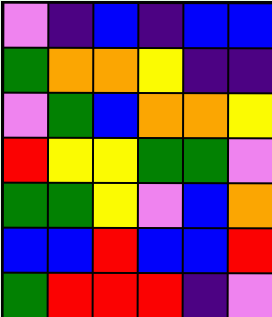[["violet", "indigo", "blue", "indigo", "blue", "blue"], ["green", "orange", "orange", "yellow", "indigo", "indigo"], ["violet", "green", "blue", "orange", "orange", "yellow"], ["red", "yellow", "yellow", "green", "green", "violet"], ["green", "green", "yellow", "violet", "blue", "orange"], ["blue", "blue", "red", "blue", "blue", "red"], ["green", "red", "red", "red", "indigo", "violet"]]